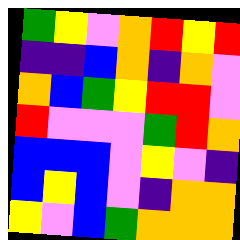[["green", "yellow", "violet", "orange", "red", "yellow", "red"], ["indigo", "indigo", "blue", "orange", "indigo", "orange", "violet"], ["orange", "blue", "green", "yellow", "red", "red", "violet"], ["red", "violet", "violet", "violet", "green", "red", "orange"], ["blue", "blue", "blue", "violet", "yellow", "violet", "indigo"], ["blue", "yellow", "blue", "violet", "indigo", "orange", "orange"], ["yellow", "violet", "blue", "green", "orange", "orange", "orange"]]